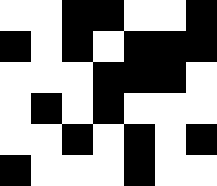[["white", "white", "black", "black", "white", "white", "black"], ["black", "white", "black", "white", "black", "black", "black"], ["white", "white", "white", "black", "black", "black", "white"], ["white", "black", "white", "black", "white", "white", "white"], ["white", "white", "black", "white", "black", "white", "black"], ["black", "white", "white", "white", "black", "white", "white"]]